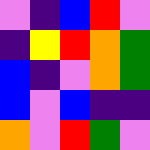[["violet", "indigo", "blue", "red", "violet"], ["indigo", "yellow", "red", "orange", "green"], ["blue", "indigo", "violet", "orange", "green"], ["blue", "violet", "blue", "indigo", "indigo"], ["orange", "violet", "red", "green", "violet"]]